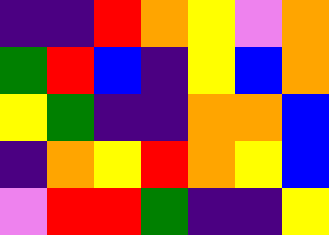[["indigo", "indigo", "red", "orange", "yellow", "violet", "orange"], ["green", "red", "blue", "indigo", "yellow", "blue", "orange"], ["yellow", "green", "indigo", "indigo", "orange", "orange", "blue"], ["indigo", "orange", "yellow", "red", "orange", "yellow", "blue"], ["violet", "red", "red", "green", "indigo", "indigo", "yellow"]]